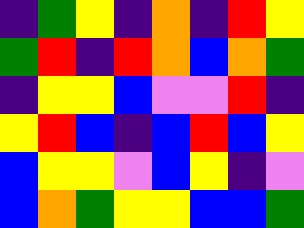[["indigo", "green", "yellow", "indigo", "orange", "indigo", "red", "yellow"], ["green", "red", "indigo", "red", "orange", "blue", "orange", "green"], ["indigo", "yellow", "yellow", "blue", "violet", "violet", "red", "indigo"], ["yellow", "red", "blue", "indigo", "blue", "red", "blue", "yellow"], ["blue", "yellow", "yellow", "violet", "blue", "yellow", "indigo", "violet"], ["blue", "orange", "green", "yellow", "yellow", "blue", "blue", "green"]]